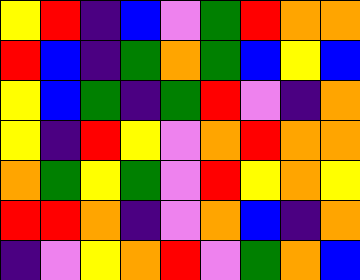[["yellow", "red", "indigo", "blue", "violet", "green", "red", "orange", "orange"], ["red", "blue", "indigo", "green", "orange", "green", "blue", "yellow", "blue"], ["yellow", "blue", "green", "indigo", "green", "red", "violet", "indigo", "orange"], ["yellow", "indigo", "red", "yellow", "violet", "orange", "red", "orange", "orange"], ["orange", "green", "yellow", "green", "violet", "red", "yellow", "orange", "yellow"], ["red", "red", "orange", "indigo", "violet", "orange", "blue", "indigo", "orange"], ["indigo", "violet", "yellow", "orange", "red", "violet", "green", "orange", "blue"]]